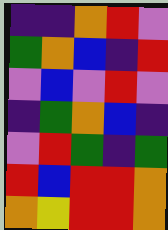[["indigo", "indigo", "orange", "red", "violet"], ["green", "orange", "blue", "indigo", "red"], ["violet", "blue", "violet", "red", "violet"], ["indigo", "green", "orange", "blue", "indigo"], ["violet", "red", "green", "indigo", "green"], ["red", "blue", "red", "red", "orange"], ["orange", "yellow", "red", "red", "orange"]]